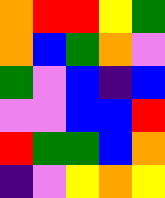[["orange", "red", "red", "yellow", "green"], ["orange", "blue", "green", "orange", "violet"], ["green", "violet", "blue", "indigo", "blue"], ["violet", "violet", "blue", "blue", "red"], ["red", "green", "green", "blue", "orange"], ["indigo", "violet", "yellow", "orange", "yellow"]]